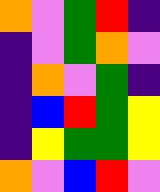[["orange", "violet", "green", "red", "indigo"], ["indigo", "violet", "green", "orange", "violet"], ["indigo", "orange", "violet", "green", "indigo"], ["indigo", "blue", "red", "green", "yellow"], ["indigo", "yellow", "green", "green", "yellow"], ["orange", "violet", "blue", "red", "violet"]]